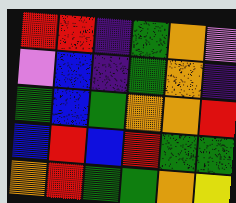[["red", "red", "indigo", "green", "orange", "violet"], ["violet", "blue", "indigo", "green", "orange", "indigo"], ["green", "blue", "green", "orange", "orange", "red"], ["blue", "red", "blue", "red", "green", "green"], ["orange", "red", "green", "green", "orange", "yellow"]]